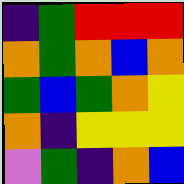[["indigo", "green", "red", "red", "red"], ["orange", "green", "orange", "blue", "orange"], ["green", "blue", "green", "orange", "yellow"], ["orange", "indigo", "yellow", "yellow", "yellow"], ["violet", "green", "indigo", "orange", "blue"]]